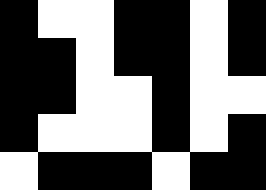[["black", "white", "white", "black", "black", "white", "black"], ["black", "black", "white", "black", "black", "white", "black"], ["black", "black", "white", "white", "black", "white", "white"], ["black", "white", "white", "white", "black", "white", "black"], ["white", "black", "black", "black", "white", "black", "black"]]